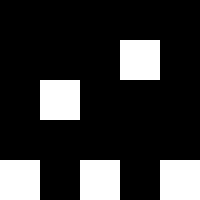[["black", "black", "black", "black", "black"], ["black", "black", "black", "white", "black"], ["black", "white", "black", "black", "black"], ["black", "black", "black", "black", "black"], ["white", "black", "white", "black", "white"]]